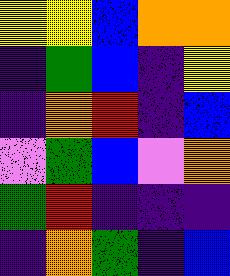[["yellow", "yellow", "blue", "orange", "orange"], ["indigo", "green", "blue", "indigo", "yellow"], ["indigo", "orange", "red", "indigo", "blue"], ["violet", "green", "blue", "violet", "orange"], ["green", "red", "indigo", "indigo", "indigo"], ["indigo", "orange", "green", "indigo", "blue"]]